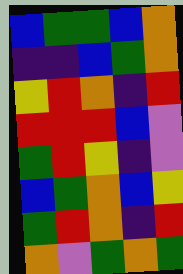[["blue", "green", "green", "blue", "orange"], ["indigo", "indigo", "blue", "green", "orange"], ["yellow", "red", "orange", "indigo", "red"], ["red", "red", "red", "blue", "violet"], ["green", "red", "yellow", "indigo", "violet"], ["blue", "green", "orange", "blue", "yellow"], ["green", "red", "orange", "indigo", "red"], ["orange", "violet", "green", "orange", "green"]]